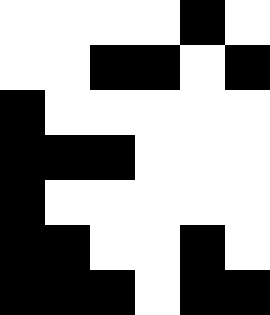[["white", "white", "white", "white", "black", "white"], ["white", "white", "black", "black", "white", "black"], ["black", "white", "white", "white", "white", "white"], ["black", "black", "black", "white", "white", "white"], ["black", "white", "white", "white", "white", "white"], ["black", "black", "white", "white", "black", "white"], ["black", "black", "black", "white", "black", "black"]]